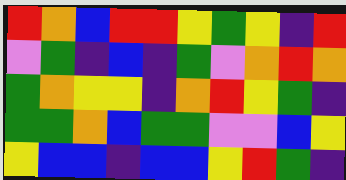[["red", "orange", "blue", "red", "red", "yellow", "green", "yellow", "indigo", "red"], ["violet", "green", "indigo", "blue", "indigo", "green", "violet", "orange", "red", "orange"], ["green", "orange", "yellow", "yellow", "indigo", "orange", "red", "yellow", "green", "indigo"], ["green", "green", "orange", "blue", "green", "green", "violet", "violet", "blue", "yellow"], ["yellow", "blue", "blue", "indigo", "blue", "blue", "yellow", "red", "green", "indigo"]]